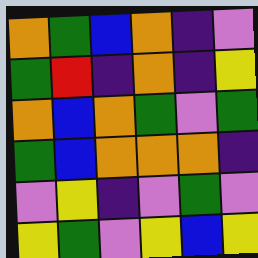[["orange", "green", "blue", "orange", "indigo", "violet"], ["green", "red", "indigo", "orange", "indigo", "yellow"], ["orange", "blue", "orange", "green", "violet", "green"], ["green", "blue", "orange", "orange", "orange", "indigo"], ["violet", "yellow", "indigo", "violet", "green", "violet"], ["yellow", "green", "violet", "yellow", "blue", "yellow"]]